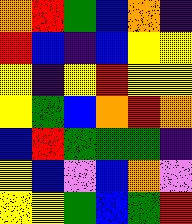[["orange", "red", "green", "blue", "orange", "indigo"], ["red", "blue", "indigo", "blue", "yellow", "yellow"], ["yellow", "indigo", "yellow", "red", "yellow", "yellow"], ["yellow", "green", "blue", "orange", "red", "orange"], ["blue", "red", "green", "green", "green", "indigo"], ["yellow", "blue", "violet", "blue", "orange", "violet"], ["yellow", "yellow", "green", "blue", "green", "red"]]